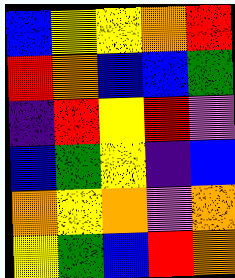[["blue", "yellow", "yellow", "orange", "red"], ["red", "orange", "blue", "blue", "green"], ["indigo", "red", "yellow", "red", "violet"], ["blue", "green", "yellow", "indigo", "blue"], ["orange", "yellow", "orange", "violet", "orange"], ["yellow", "green", "blue", "red", "orange"]]